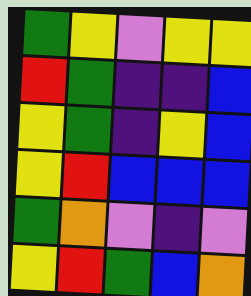[["green", "yellow", "violet", "yellow", "yellow"], ["red", "green", "indigo", "indigo", "blue"], ["yellow", "green", "indigo", "yellow", "blue"], ["yellow", "red", "blue", "blue", "blue"], ["green", "orange", "violet", "indigo", "violet"], ["yellow", "red", "green", "blue", "orange"]]